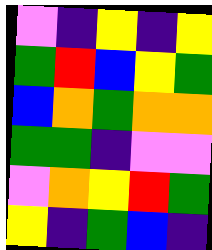[["violet", "indigo", "yellow", "indigo", "yellow"], ["green", "red", "blue", "yellow", "green"], ["blue", "orange", "green", "orange", "orange"], ["green", "green", "indigo", "violet", "violet"], ["violet", "orange", "yellow", "red", "green"], ["yellow", "indigo", "green", "blue", "indigo"]]